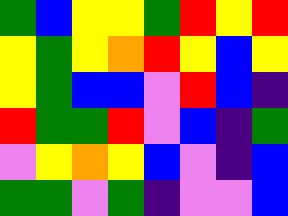[["green", "blue", "yellow", "yellow", "green", "red", "yellow", "red"], ["yellow", "green", "yellow", "orange", "red", "yellow", "blue", "yellow"], ["yellow", "green", "blue", "blue", "violet", "red", "blue", "indigo"], ["red", "green", "green", "red", "violet", "blue", "indigo", "green"], ["violet", "yellow", "orange", "yellow", "blue", "violet", "indigo", "blue"], ["green", "green", "violet", "green", "indigo", "violet", "violet", "blue"]]